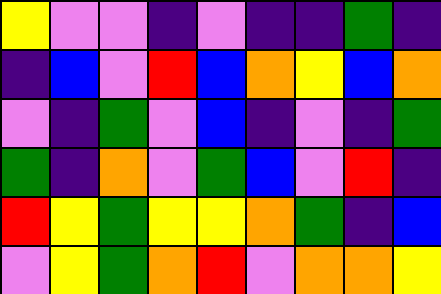[["yellow", "violet", "violet", "indigo", "violet", "indigo", "indigo", "green", "indigo"], ["indigo", "blue", "violet", "red", "blue", "orange", "yellow", "blue", "orange"], ["violet", "indigo", "green", "violet", "blue", "indigo", "violet", "indigo", "green"], ["green", "indigo", "orange", "violet", "green", "blue", "violet", "red", "indigo"], ["red", "yellow", "green", "yellow", "yellow", "orange", "green", "indigo", "blue"], ["violet", "yellow", "green", "orange", "red", "violet", "orange", "orange", "yellow"]]